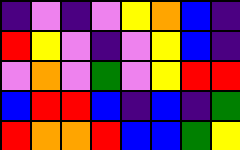[["indigo", "violet", "indigo", "violet", "yellow", "orange", "blue", "indigo"], ["red", "yellow", "violet", "indigo", "violet", "yellow", "blue", "indigo"], ["violet", "orange", "violet", "green", "violet", "yellow", "red", "red"], ["blue", "red", "red", "blue", "indigo", "blue", "indigo", "green"], ["red", "orange", "orange", "red", "blue", "blue", "green", "yellow"]]